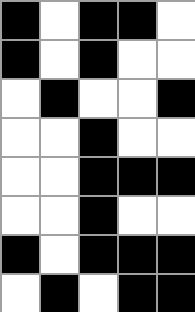[["black", "white", "black", "black", "white"], ["black", "white", "black", "white", "white"], ["white", "black", "white", "white", "black"], ["white", "white", "black", "white", "white"], ["white", "white", "black", "black", "black"], ["white", "white", "black", "white", "white"], ["black", "white", "black", "black", "black"], ["white", "black", "white", "black", "black"]]